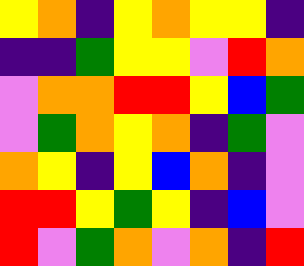[["yellow", "orange", "indigo", "yellow", "orange", "yellow", "yellow", "indigo"], ["indigo", "indigo", "green", "yellow", "yellow", "violet", "red", "orange"], ["violet", "orange", "orange", "red", "red", "yellow", "blue", "green"], ["violet", "green", "orange", "yellow", "orange", "indigo", "green", "violet"], ["orange", "yellow", "indigo", "yellow", "blue", "orange", "indigo", "violet"], ["red", "red", "yellow", "green", "yellow", "indigo", "blue", "violet"], ["red", "violet", "green", "orange", "violet", "orange", "indigo", "red"]]